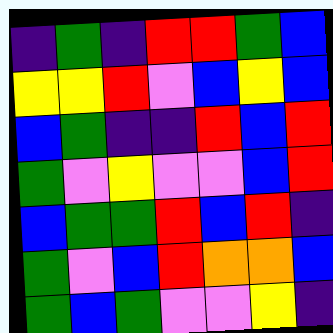[["indigo", "green", "indigo", "red", "red", "green", "blue"], ["yellow", "yellow", "red", "violet", "blue", "yellow", "blue"], ["blue", "green", "indigo", "indigo", "red", "blue", "red"], ["green", "violet", "yellow", "violet", "violet", "blue", "red"], ["blue", "green", "green", "red", "blue", "red", "indigo"], ["green", "violet", "blue", "red", "orange", "orange", "blue"], ["green", "blue", "green", "violet", "violet", "yellow", "indigo"]]